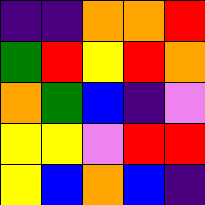[["indigo", "indigo", "orange", "orange", "red"], ["green", "red", "yellow", "red", "orange"], ["orange", "green", "blue", "indigo", "violet"], ["yellow", "yellow", "violet", "red", "red"], ["yellow", "blue", "orange", "blue", "indigo"]]